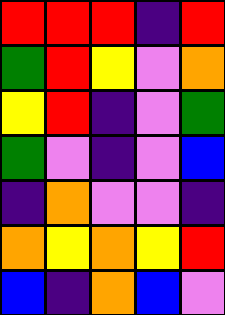[["red", "red", "red", "indigo", "red"], ["green", "red", "yellow", "violet", "orange"], ["yellow", "red", "indigo", "violet", "green"], ["green", "violet", "indigo", "violet", "blue"], ["indigo", "orange", "violet", "violet", "indigo"], ["orange", "yellow", "orange", "yellow", "red"], ["blue", "indigo", "orange", "blue", "violet"]]